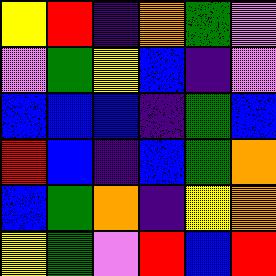[["yellow", "red", "indigo", "orange", "green", "violet"], ["violet", "green", "yellow", "blue", "indigo", "violet"], ["blue", "blue", "blue", "indigo", "green", "blue"], ["red", "blue", "indigo", "blue", "green", "orange"], ["blue", "green", "orange", "indigo", "yellow", "orange"], ["yellow", "green", "violet", "red", "blue", "red"]]